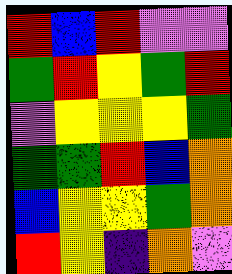[["red", "blue", "red", "violet", "violet"], ["green", "red", "yellow", "green", "red"], ["violet", "yellow", "yellow", "yellow", "green"], ["green", "green", "red", "blue", "orange"], ["blue", "yellow", "yellow", "green", "orange"], ["red", "yellow", "indigo", "orange", "violet"]]